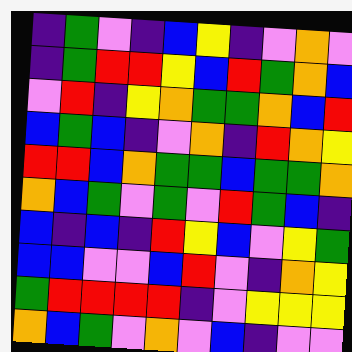[["indigo", "green", "violet", "indigo", "blue", "yellow", "indigo", "violet", "orange", "violet"], ["indigo", "green", "red", "red", "yellow", "blue", "red", "green", "orange", "blue"], ["violet", "red", "indigo", "yellow", "orange", "green", "green", "orange", "blue", "red"], ["blue", "green", "blue", "indigo", "violet", "orange", "indigo", "red", "orange", "yellow"], ["red", "red", "blue", "orange", "green", "green", "blue", "green", "green", "orange"], ["orange", "blue", "green", "violet", "green", "violet", "red", "green", "blue", "indigo"], ["blue", "indigo", "blue", "indigo", "red", "yellow", "blue", "violet", "yellow", "green"], ["blue", "blue", "violet", "violet", "blue", "red", "violet", "indigo", "orange", "yellow"], ["green", "red", "red", "red", "red", "indigo", "violet", "yellow", "yellow", "yellow"], ["orange", "blue", "green", "violet", "orange", "violet", "blue", "indigo", "violet", "violet"]]